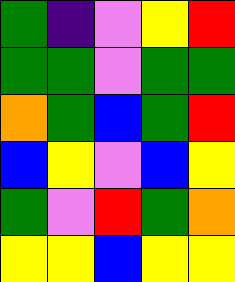[["green", "indigo", "violet", "yellow", "red"], ["green", "green", "violet", "green", "green"], ["orange", "green", "blue", "green", "red"], ["blue", "yellow", "violet", "blue", "yellow"], ["green", "violet", "red", "green", "orange"], ["yellow", "yellow", "blue", "yellow", "yellow"]]